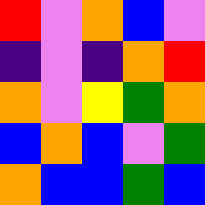[["red", "violet", "orange", "blue", "violet"], ["indigo", "violet", "indigo", "orange", "red"], ["orange", "violet", "yellow", "green", "orange"], ["blue", "orange", "blue", "violet", "green"], ["orange", "blue", "blue", "green", "blue"]]